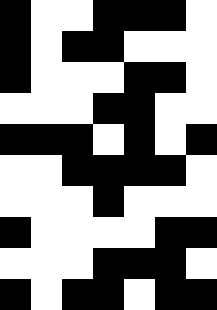[["black", "white", "white", "black", "black", "black", "white"], ["black", "white", "black", "black", "white", "white", "white"], ["black", "white", "white", "white", "black", "black", "white"], ["white", "white", "white", "black", "black", "white", "white"], ["black", "black", "black", "white", "black", "white", "black"], ["white", "white", "black", "black", "black", "black", "white"], ["white", "white", "white", "black", "white", "white", "white"], ["black", "white", "white", "white", "white", "black", "black"], ["white", "white", "white", "black", "black", "black", "white"], ["black", "white", "black", "black", "white", "black", "black"]]